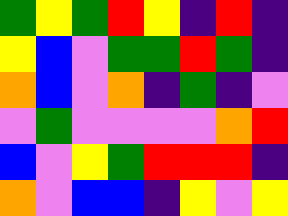[["green", "yellow", "green", "red", "yellow", "indigo", "red", "indigo"], ["yellow", "blue", "violet", "green", "green", "red", "green", "indigo"], ["orange", "blue", "violet", "orange", "indigo", "green", "indigo", "violet"], ["violet", "green", "violet", "violet", "violet", "violet", "orange", "red"], ["blue", "violet", "yellow", "green", "red", "red", "red", "indigo"], ["orange", "violet", "blue", "blue", "indigo", "yellow", "violet", "yellow"]]